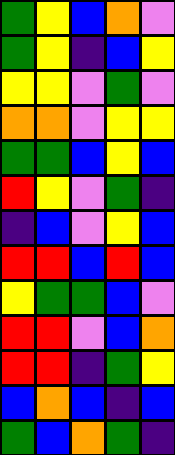[["green", "yellow", "blue", "orange", "violet"], ["green", "yellow", "indigo", "blue", "yellow"], ["yellow", "yellow", "violet", "green", "violet"], ["orange", "orange", "violet", "yellow", "yellow"], ["green", "green", "blue", "yellow", "blue"], ["red", "yellow", "violet", "green", "indigo"], ["indigo", "blue", "violet", "yellow", "blue"], ["red", "red", "blue", "red", "blue"], ["yellow", "green", "green", "blue", "violet"], ["red", "red", "violet", "blue", "orange"], ["red", "red", "indigo", "green", "yellow"], ["blue", "orange", "blue", "indigo", "blue"], ["green", "blue", "orange", "green", "indigo"]]